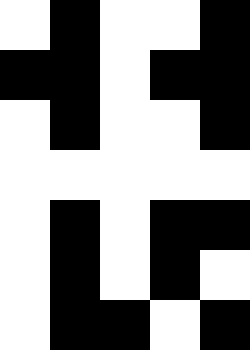[["white", "black", "white", "white", "black"], ["black", "black", "white", "black", "black"], ["white", "black", "white", "white", "black"], ["white", "white", "white", "white", "white"], ["white", "black", "white", "black", "black"], ["white", "black", "white", "black", "white"], ["white", "black", "black", "white", "black"]]